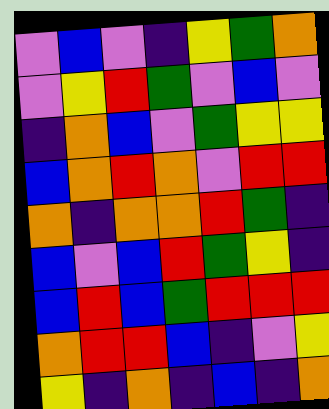[["violet", "blue", "violet", "indigo", "yellow", "green", "orange"], ["violet", "yellow", "red", "green", "violet", "blue", "violet"], ["indigo", "orange", "blue", "violet", "green", "yellow", "yellow"], ["blue", "orange", "red", "orange", "violet", "red", "red"], ["orange", "indigo", "orange", "orange", "red", "green", "indigo"], ["blue", "violet", "blue", "red", "green", "yellow", "indigo"], ["blue", "red", "blue", "green", "red", "red", "red"], ["orange", "red", "red", "blue", "indigo", "violet", "yellow"], ["yellow", "indigo", "orange", "indigo", "blue", "indigo", "orange"]]